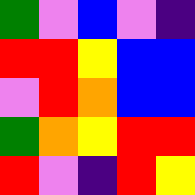[["green", "violet", "blue", "violet", "indigo"], ["red", "red", "yellow", "blue", "blue"], ["violet", "red", "orange", "blue", "blue"], ["green", "orange", "yellow", "red", "red"], ["red", "violet", "indigo", "red", "yellow"]]